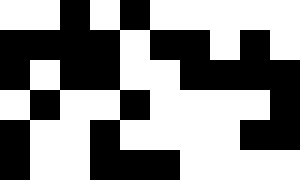[["white", "white", "black", "white", "black", "white", "white", "white", "white", "white"], ["black", "black", "black", "black", "white", "black", "black", "white", "black", "white"], ["black", "white", "black", "black", "white", "white", "black", "black", "black", "black"], ["white", "black", "white", "white", "black", "white", "white", "white", "white", "black"], ["black", "white", "white", "black", "white", "white", "white", "white", "black", "black"], ["black", "white", "white", "black", "black", "black", "white", "white", "white", "white"]]